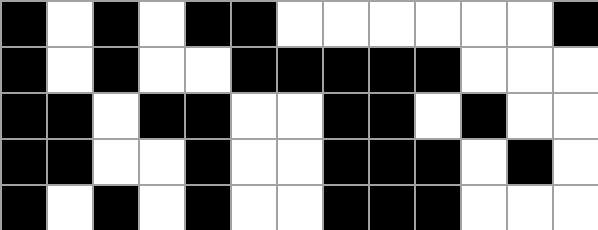[["black", "white", "black", "white", "black", "black", "white", "white", "white", "white", "white", "white", "black"], ["black", "white", "black", "white", "white", "black", "black", "black", "black", "black", "white", "white", "white"], ["black", "black", "white", "black", "black", "white", "white", "black", "black", "white", "black", "white", "white"], ["black", "black", "white", "white", "black", "white", "white", "black", "black", "black", "white", "black", "white"], ["black", "white", "black", "white", "black", "white", "white", "black", "black", "black", "white", "white", "white"]]